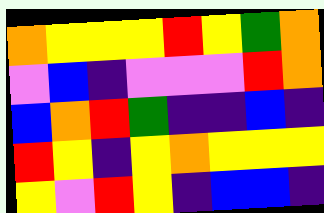[["orange", "yellow", "yellow", "yellow", "red", "yellow", "green", "orange"], ["violet", "blue", "indigo", "violet", "violet", "violet", "red", "orange"], ["blue", "orange", "red", "green", "indigo", "indigo", "blue", "indigo"], ["red", "yellow", "indigo", "yellow", "orange", "yellow", "yellow", "yellow"], ["yellow", "violet", "red", "yellow", "indigo", "blue", "blue", "indigo"]]